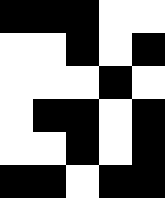[["black", "black", "black", "white", "white"], ["white", "white", "black", "white", "black"], ["white", "white", "white", "black", "white"], ["white", "black", "black", "white", "black"], ["white", "white", "black", "white", "black"], ["black", "black", "white", "black", "black"]]